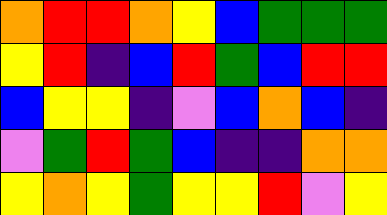[["orange", "red", "red", "orange", "yellow", "blue", "green", "green", "green"], ["yellow", "red", "indigo", "blue", "red", "green", "blue", "red", "red"], ["blue", "yellow", "yellow", "indigo", "violet", "blue", "orange", "blue", "indigo"], ["violet", "green", "red", "green", "blue", "indigo", "indigo", "orange", "orange"], ["yellow", "orange", "yellow", "green", "yellow", "yellow", "red", "violet", "yellow"]]